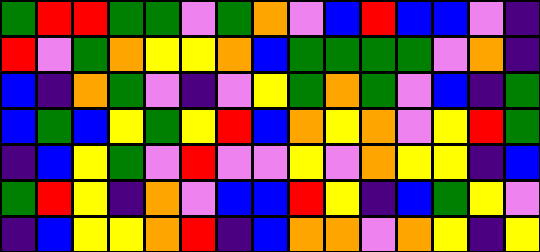[["green", "red", "red", "green", "green", "violet", "green", "orange", "violet", "blue", "red", "blue", "blue", "violet", "indigo"], ["red", "violet", "green", "orange", "yellow", "yellow", "orange", "blue", "green", "green", "green", "green", "violet", "orange", "indigo"], ["blue", "indigo", "orange", "green", "violet", "indigo", "violet", "yellow", "green", "orange", "green", "violet", "blue", "indigo", "green"], ["blue", "green", "blue", "yellow", "green", "yellow", "red", "blue", "orange", "yellow", "orange", "violet", "yellow", "red", "green"], ["indigo", "blue", "yellow", "green", "violet", "red", "violet", "violet", "yellow", "violet", "orange", "yellow", "yellow", "indigo", "blue"], ["green", "red", "yellow", "indigo", "orange", "violet", "blue", "blue", "red", "yellow", "indigo", "blue", "green", "yellow", "violet"], ["indigo", "blue", "yellow", "yellow", "orange", "red", "indigo", "blue", "orange", "orange", "violet", "orange", "yellow", "indigo", "yellow"]]